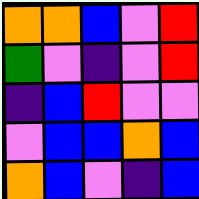[["orange", "orange", "blue", "violet", "red"], ["green", "violet", "indigo", "violet", "red"], ["indigo", "blue", "red", "violet", "violet"], ["violet", "blue", "blue", "orange", "blue"], ["orange", "blue", "violet", "indigo", "blue"]]